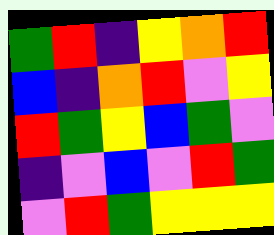[["green", "red", "indigo", "yellow", "orange", "red"], ["blue", "indigo", "orange", "red", "violet", "yellow"], ["red", "green", "yellow", "blue", "green", "violet"], ["indigo", "violet", "blue", "violet", "red", "green"], ["violet", "red", "green", "yellow", "yellow", "yellow"]]